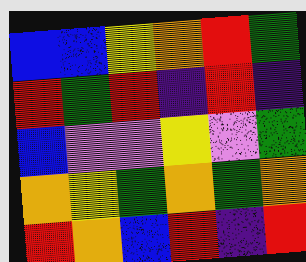[["blue", "blue", "yellow", "orange", "red", "green"], ["red", "green", "red", "indigo", "red", "indigo"], ["blue", "violet", "violet", "yellow", "violet", "green"], ["orange", "yellow", "green", "orange", "green", "orange"], ["red", "orange", "blue", "red", "indigo", "red"]]